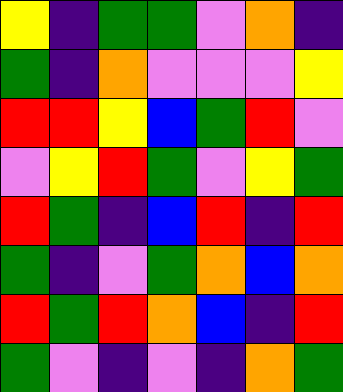[["yellow", "indigo", "green", "green", "violet", "orange", "indigo"], ["green", "indigo", "orange", "violet", "violet", "violet", "yellow"], ["red", "red", "yellow", "blue", "green", "red", "violet"], ["violet", "yellow", "red", "green", "violet", "yellow", "green"], ["red", "green", "indigo", "blue", "red", "indigo", "red"], ["green", "indigo", "violet", "green", "orange", "blue", "orange"], ["red", "green", "red", "orange", "blue", "indigo", "red"], ["green", "violet", "indigo", "violet", "indigo", "orange", "green"]]